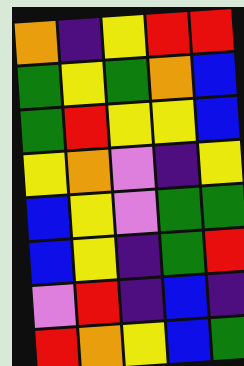[["orange", "indigo", "yellow", "red", "red"], ["green", "yellow", "green", "orange", "blue"], ["green", "red", "yellow", "yellow", "blue"], ["yellow", "orange", "violet", "indigo", "yellow"], ["blue", "yellow", "violet", "green", "green"], ["blue", "yellow", "indigo", "green", "red"], ["violet", "red", "indigo", "blue", "indigo"], ["red", "orange", "yellow", "blue", "green"]]